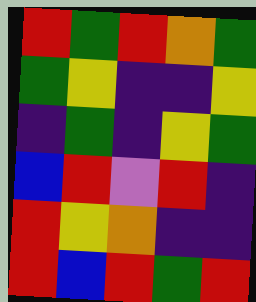[["red", "green", "red", "orange", "green"], ["green", "yellow", "indigo", "indigo", "yellow"], ["indigo", "green", "indigo", "yellow", "green"], ["blue", "red", "violet", "red", "indigo"], ["red", "yellow", "orange", "indigo", "indigo"], ["red", "blue", "red", "green", "red"]]